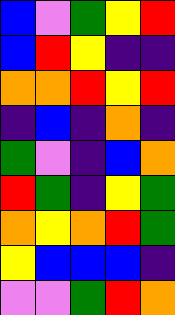[["blue", "violet", "green", "yellow", "red"], ["blue", "red", "yellow", "indigo", "indigo"], ["orange", "orange", "red", "yellow", "red"], ["indigo", "blue", "indigo", "orange", "indigo"], ["green", "violet", "indigo", "blue", "orange"], ["red", "green", "indigo", "yellow", "green"], ["orange", "yellow", "orange", "red", "green"], ["yellow", "blue", "blue", "blue", "indigo"], ["violet", "violet", "green", "red", "orange"]]